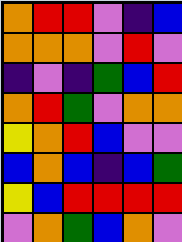[["orange", "red", "red", "violet", "indigo", "blue"], ["orange", "orange", "orange", "violet", "red", "violet"], ["indigo", "violet", "indigo", "green", "blue", "red"], ["orange", "red", "green", "violet", "orange", "orange"], ["yellow", "orange", "red", "blue", "violet", "violet"], ["blue", "orange", "blue", "indigo", "blue", "green"], ["yellow", "blue", "red", "red", "red", "red"], ["violet", "orange", "green", "blue", "orange", "violet"]]